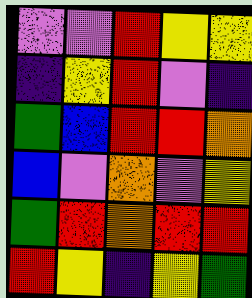[["violet", "violet", "red", "yellow", "yellow"], ["indigo", "yellow", "red", "violet", "indigo"], ["green", "blue", "red", "red", "orange"], ["blue", "violet", "orange", "violet", "yellow"], ["green", "red", "orange", "red", "red"], ["red", "yellow", "indigo", "yellow", "green"]]